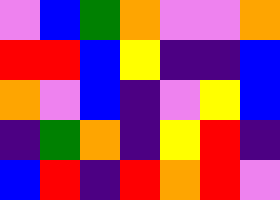[["violet", "blue", "green", "orange", "violet", "violet", "orange"], ["red", "red", "blue", "yellow", "indigo", "indigo", "blue"], ["orange", "violet", "blue", "indigo", "violet", "yellow", "blue"], ["indigo", "green", "orange", "indigo", "yellow", "red", "indigo"], ["blue", "red", "indigo", "red", "orange", "red", "violet"]]